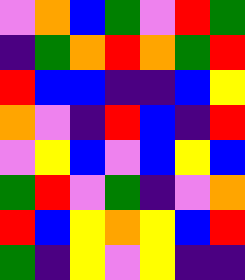[["violet", "orange", "blue", "green", "violet", "red", "green"], ["indigo", "green", "orange", "red", "orange", "green", "red"], ["red", "blue", "blue", "indigo", "indigo", "blue", "yellow"], ["orange", "violet", "indigo", "red", "blue", "indigo", "red"], ["violet", "yellow", "blue", "violet", "blue", "yellow", "blue"], ["green", "red", "violet", "green", "indigo", "violet", "orange"], ["red", "blue", "yellow", "orange", "yellow", "blue", "red"], ["green", "indigo", "yellow", "violet", "yellow", "indigo", "indigo"]]